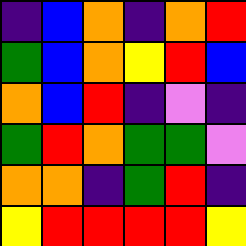[["indigo", "blue", "orange", "indigo", "orange", "red"], ["green", "blue", "orange", "yellow", "red", "blue"], ["orange", "blue", "red", "indigo", "violet", "indigo"], ["green", "red", "orange", "green", "green", "violet"], ["orange", "orange", "indigo", "green", "red", "indigo"], ["yellow", "red", "red", "red", "red", "yellow"]]